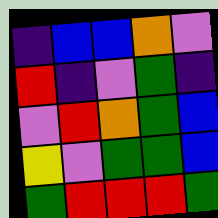[["indigo", "blue", "blue", "orange", "violet"], ["red", "indigo", "violet", "green", "indigo"], ["violet", "red", "orange", "green", "blue"], ["yellow", "violet", "green", "green", "blue"], ["green", "red", "red", "red", "green"]]